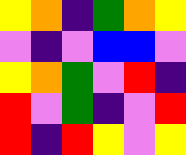[["yellow", "orange", "indigo", "green", "orange", "yellow"], ["violet", "indigo", "violet", "blue", "blue", "violet"], ["yellow", "orange", "green", "violet", "red", "indigo"], ["red", "violet", "green", "indigo", "violet", "red"], ["red", "indigo", "red", "yellow", "violet", "yellow"]]